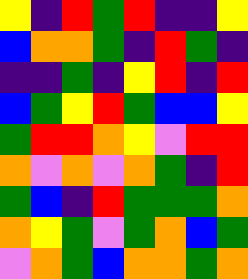[["yellow", "indigo", "red", "green", "red", "indigo", "indigo", "yellow"], ["blue", "orange", "orange", "green", "indigo", "red", "green", "indigo"], ["indigo", "indigo", "green", "indigo", "yellow", "red", "indigo", "red"], ["blue", "green", "yellow", "red", "green", "blue", "blue", "yellow"], ["green", "red", "red", "orange", "yellow", "violet", "red", "red"], ["orange", "violet", "orange", "violet", "orange", "green", "indigo", "red"], ["green", "blue", "indigo", "red", "green", "green", "green", "orange"], ["orange", "yellow", "green", "violet", "green", "orange", "blue", "green"], ["violet", "orange", "green", "blue", "orange", "orange", "green", "orange"]]